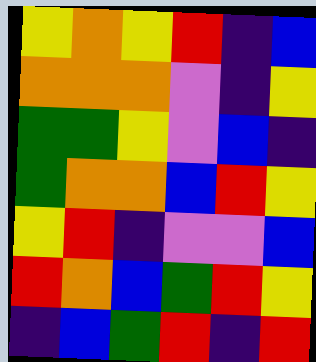[["yellow", "orange", "yellow", "red", "indigo", "blue"], ["orange", "orange", "orange", "violet", "indigo", "yellow"], ["green", "green", "yellow", "violet", "blue", "indigo"], ["green", "orange", "orange", "blue", "red", "yellow"], ["yellow", "red", "indigo", "violet", "violet", "blue"], ["red", "orange", "blue", "green", "red", "yellow"], ["indigo", "blue", "green", "red", "indigo", "red"]]